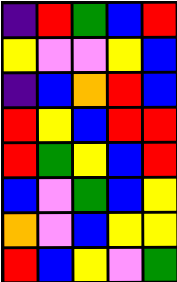[["indigo", "red", "green", "blue", "red"], ["yellow", "violet", "violet", "yellow", "blue"], ["indigo", "blue", "orange", "red", "blue"], ["red", "yellow", "blue", "red", "red"], ["red", "green", "yellow", "blue", "red"], ["blue", "violet", "green", "blue", "yellow"], ["orange", "violet", "blue", "yellow", "yellow"], ["red", "blue", "yellow", "violet", "green"]]